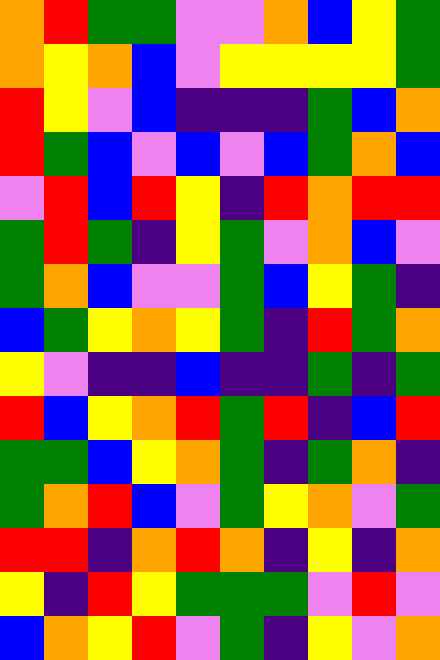[["orange", "red", "green", "green", "violet", "violet", "orange", "blue", "yellow", "green"], ["orange", "yellow", "orange", "blue", "violet", "yellow", "yellow", "yellow", "yellow", "green"], ["red", "yellow", "violet", "blue", "indigo", "indigo", "indigo", "green", "blue", "orange"], ["red", "green", "blue", "violet", "blue", "violet", "blue", "green", "orange", "blue"], ["violet", "red", "blue", "red", "yellow", "indigo", "red", "orange", "red", "red"], ["green", "red", "green", "indigo", "yellow", "green", "violet", "orange", "blue", "violet"], ["green", "orange", "blue", "violet", "violet", "green", "blue", "yellow", "green", "indigo"], ["blue", "green", "yellow", "orange", "yellow", "green", "indigo", "red", "green", "orange"], ["yellow", "violet", "indigo", "indigo", "blue", "indigo", "indigo", "green", "indigo", "green"], ["red", "blue", "yellow", "orange", "red", "green", "red", "indigo", "blue", "red"], ["green", "green", "blue", "yellow", "orange", "green", "indigo", "green", "orange", "indigo"], ["green", "orange", "red", "blue", "violet", "green", "yellow", "orange", "violet", "green"], ["red", "red", "indigo", "orange", "red", "orange", "indigo", "yellow", "indigo", "orange"], ["yellow", "indigo", "red", "yellow", "green", "green", "green", "violet", "red", "violet"], ["blue", "orange", "yellow", "red", "violet", "green", "indigo", "yellow", "violet", "orange"]]